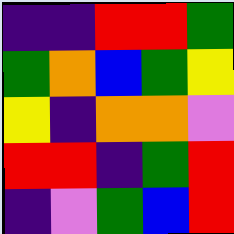[["indigo", "indigo", "red", "red", "green"], ["green", "orange", "blue", "green", "yellow"], ["yellow", "indigo", "orange", "orange", "violet"], ["red", "red", "indigo", "green", "red"], ["indigo", "violet", "green", "blue", "red"]]